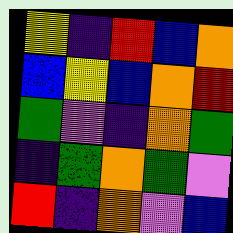[["yellow", "indigo", "red", "blue", "orange"], ["blue", "yellow", "blue", "orange", "red"], ["green", "violet", "indigo", "orange", "green"], ["indigo", "green", "orange", "green", "violet"], ["red", "indigo", "orange", "violet", "blue"]]